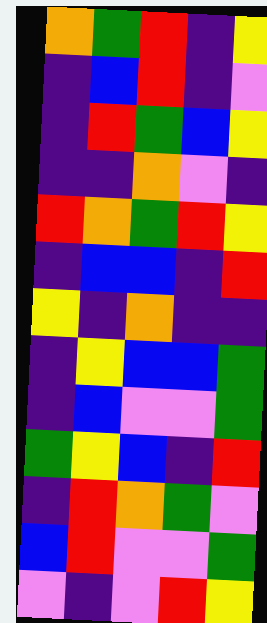[["orange", "green", "red", "indigo", "yellow"], ["indigo", "blue", "red", "indigo", "violet"], ["indigo", "red", "green", "blue", "yellow"], ["indigo", "indigo", "orange", "violet", "indigo"], ["red", "orange", "green", "red", "yellow"], ["indigo", "blue", "blue", "indigo", "red"], ["yellow", "indigo", "orange", "indigo", "indigo"], ["indigo", "yellow", "blue", "blue", "green"], ["indigo", "blue", "violet", "violet", "green"], ["green", "yellow", "blue", "indigo", "red"], ["indigo", "red", "orange", "green", "violet"], ["blue", "red", "violet", "violet", "green"], ["violet", "indigo", "violet", "red", "yellow"]]